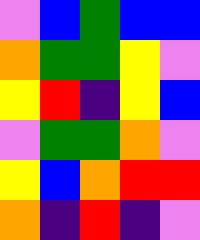[["violet", "blue", "green", "blue", "blue"], ["orange", "green", "green", "yellow", "violet"], ["yellow", "red", "indigo", "yellow", "blue"], ["violet", "green", "green", "orange", "violet"], ["yellow", "blue", "orange", "red", "red"], ["orange", "indigo", "red", "indigo", "violet"]]